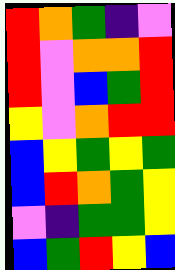[["red", "orange", "green", "indigo", "violet"], ["red", "violet", "orange", "orange", "red"], ["red", "violet", "blue", "green", "red"], ["yellow", "violet", "orange", "red", "red"], ["blue", "yellow", "green", "yellow", "green"], ["blue", "red", "orange", "green", "yellow"], ["violet", "indigo", "green", "green", "yellow"], ["blue", "green", "red", "yellow", "blue"]]